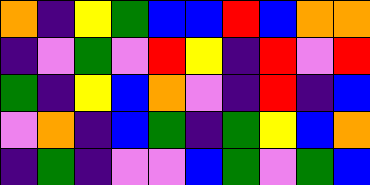[["orange", "indigo", "yellow", "green", "blue", "blue", "red", "blue", "orange", "orange"], ["indigo", "violet", "green", "violet", "red", "yellow", "indigo", "red", "violet", "red"], ["green", "indigo", "yellow", "blue", "orange", "violet", "indigo", "red", "indigo", "blue"], ["violet", "orange", "indigo", "blue", "green", "indigo", "green", "yellow", "blue", "orange"], ["indigo", "green", "indigo", "violet", "violet", "blue", "green", "violet", "green", "blue"]]